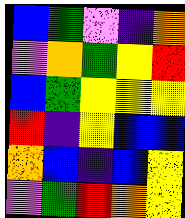[["blue", "green", "violet", "indigo", "orange"], ["violet", "orange", "green", "yellow", "red"], ["blue", "green", "yellow", "yellow", "yellow"], ["red", "indigo", "yellow", "blue", "blue"], ["orange", "blue", "indigo", "blue", "yellow"], ["violet", "green", "red", "orange", "yellow"]]